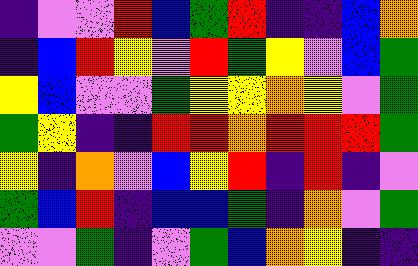[["indigo", "violet", "violet", "red", "blue", "green", "red", "indigo", "indigo", "blue", "orange"], ["indigo", "blue", "red", "yellow", "violet", "red", "green", "yellow", "violet", "blue", "green"], ["yellow", "blue", "violet", "violet", "green", "yellow", "yellow", "orange", "yellow", "violet", "green"], ["green", "yellow", "indigo", "indigo", "red", "red", "orange", "red", "red", "red", "green"], ["yellow", "indigo", "orange", "violet", "blue", "yellow", "red", "indigo", "red", "indigo", "violet"], ["green", "blue", "red", "indigo", "blue", "blue", "green", "indigo", "orange", "violet", "green"], ["violet", "violet", "green", "indigo", "violet", "green", "blue", "orange", "yellow", "indigo", "indigo"]]